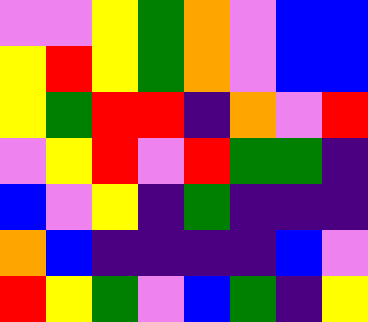[["violet", "violet", "yellow", "green", "orange", "violet", "blue", "blue"], ["yellow", "red", "yellow", "green", "orange", "violet", "blue", "blue"], ["yellow", "green", "red", "red", "indigo", "orange", "violet", "red"], ["violet", "yellow", "red", "violet", "red", "green", "green", "indigo"], ["blue", "violet", "yellow", "indigo", "green", "indigo", "indigo", "indigo"], ["orange", "blue", "indigo", "indigo", "indigo", "indigo", "blue", "violet"], ["red", "yellow", "green", "violet", "blue", "green", "indigo", "yellow"]]